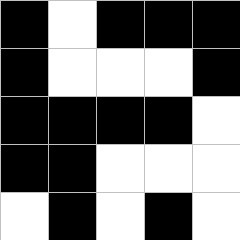[["black", "white", "black", "black", "black"], ["black", "white", "white", "white", "black"], ["black", "black", "black", "black", "white"], ["black", "black", "white", "white", "white"], ["white", "black", "white", "black", "white"]]